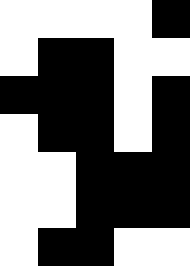[["white", "white", "white", "white", "black"], ["white", "black", "black", "white", "white"], ["black", "black", "black", "white", "black"], ["white", "black", "black", "white", "black"], ["white", "white", "black", "black", "black"], ["white", "white", "black", "black", "black"], ["white", "black", "black", "white", "white"]]